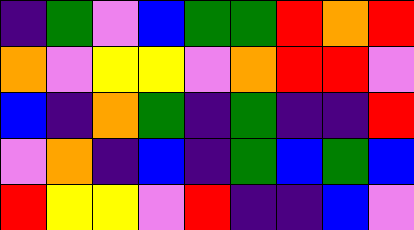[["indigo", "green", "violet", "blue", "green", "green", "red", "orange", "red"], ["orange", "violet", "yellow", "yellow", "violet", "orange", "red", "red", "violet"], ["blue", "indigo", "orange", "green", "indigo", "green", "indigo", "indigo", "red"], ["violet", "orange", "indigo", "blue", "indigo", "green", "blue", "green", "blue"], ["red", "yellow", "yellow", "violet", "red", "indigo", "indigo", "blue", "violet"]]